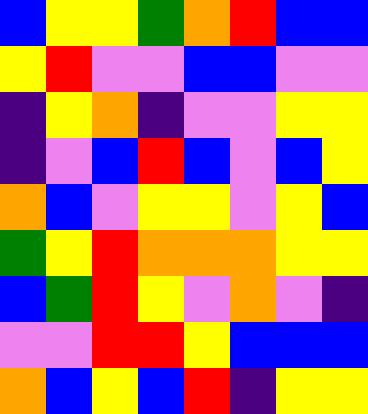[["blue", "yellow", "yellow", "green", "orange", "red", "blue", "blue"], ["yellow", "red", "violet", "violet", "blue", "blue", "violet", "violet"], ["indigo", "yellow", "orange", "indigo", "violet", "violet", "yellow", "yellow"], ["indigo", "violet", "blue", "red", "blue", "violet", "blue", "yellow"], ["orange", "blue", "violet", "yellow", "yellow", "violet", "yellow", "blue"], ["green", "yellow", "red", "orange", "orange", "orange", "yellow", "yellow"], ["blue", "green", "red", "yellow", "violet", "orange", "violet", "indigo"], ["violet", "violet", "red", "red", "yellow", "blue", "blue", "blue"], ["orange", "blue", "yellow", "blue", "red", "indigo", "yellow", "yellow"]]